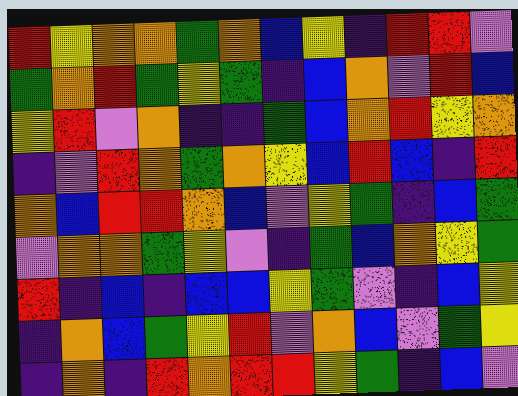[["red", "yellow", "orange", "orange", "green", "orange", "blue", "yellow", "indigo", "red", "red", "violet"], ["green", "orange", "red", "green", "yellow", "green", "indigo", "blue", "orange", "violet", "red", "blue"], ["yellow", "red", "violet", "orange", "indigo", "indigo", "green", "blue", "orange", "red", "yellow", "orange"], ["indigo", "violet", "red", "orange", "green", "orange", "yellow", "blue", "red", "blue", "indigo", "red"], ["orange", "blue", "red", "red", "orange", "blue", "violet", "yellow", "green", "indigo", "blue", "green"], ["violet", "orange", "orange", "green", "yellow", "violet", "indigo", "green", "blue", "orange", "yellow", "green"], ["red", "indigo", "blue", "indigo", "blue", "blue", "yellow", "green", "violet", "indigo", "blue", "yellow"], ["indigo", "orange", "blue", "green", "yellow", "red", "violet", "orange", "blue", "violet", "green", "yellow"], ["indigo", "orange", "indigo", "red", "orange", "red", "red", "yellow", "green", "indigo", "blue", "violet"]]